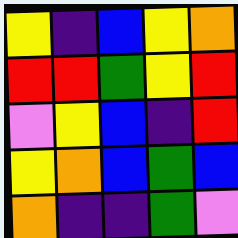[["yellow", "indigo", "blue", "yellow", "orange"], ["red", "red", "green", "yellow", "red"], ["violet", "yellow", "blue", "indigo", "red"], ["yellow", "orange", "blue", "green", "blue"], ["orange", "indigo", "indigo", "green", "violet"]]